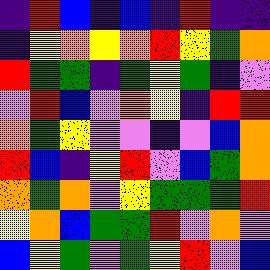[["indigo", "red", "blue", "indigo", "blue", "indigo", "red", "indigo", "indigo"], ["indigo", "yellow", "orange", "yellow", "orange", "red", "yellow", "green", "orange"], ["red", "green", "green", "indigo", "green", "yellow", "green", "indigo", "violet"], ["violet", "red", "blue", "violet", "orange", "yellow", "indigo", "red", "red"], ["orange", "green", "yellow", "violet", "violet", "indigo", "violet", "blue", "orange"], ["red", "blue", "indigo", "yellow", "red", "violet", "blue", "green", "orange"], ["orange", "green", "orange", "violet", "yellow", "green", "green", "green", "red"], ["yellow", "orange", "blue", "green", "green", "red", "violet", "orange", "violet"], ["blue", "yellow", "green", "violet", "green", "yellow", "red", "violet", "blue"]]